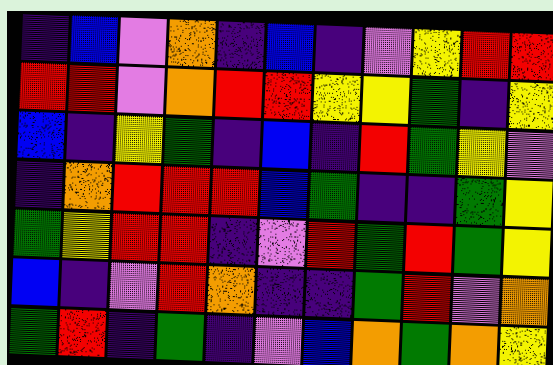[["indigo", "blue", "violet", "orange", "indigo", "blue", "indigo", "violet", "yellow", "red", "red"], ["red", "red", "violet", "orange", "red", "red", "yellow", "yellow", "green", "indigo", "yellow"], ["blue", "indigo", "yellow", "green", "indigo", "blue", "indigo", "red", "green", "yellow", "violet"], ["indigo", "orange", "red", "red", "red", "blue", "green", "indigo", "indigo", "green", "yellow"], ["green", "yellow", "red", "red", "indigo", "violet", "red", "green", "red", "green", "yellow"], ["blue", "indigo", "violet", "red", "orange", "indigo", "indigo", "green", "red", "violet", "orange"], ["green", "red", "indigo", "green", "indigo", "violet", "blue", "orange", "green", "orange", "yellow"]]